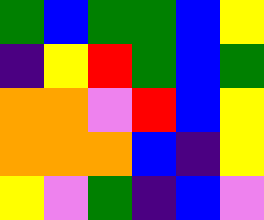[["green", "blue", "green", "green", "blue", "yellow"], ["indigo", "yellow", "red", "green", "blue", "green"], ["orange", "orange", "violet", "red", "blue", "yellow"], ["orange", "orange", "orange", "blue", "indigo", "yellow"], ["yellow", "violet", "green", "indigo", "blue", "violet"]]